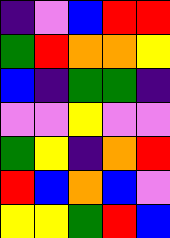[["indigo", "violet", "blue", "red", "red"], ["green", "red", "orange", "orange", "yellow"], ["blue", "indigo", "green", "green", "indigo"], ["violet", "violet", "yellow", "violet", "violet"], ["green", "yellow", "indigo", "orange", "red"], ["red", "blue", "orange", "blue", "violet"], ["yellow", "yellow", "green", "red", "blue"]]